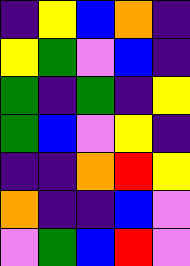[["indigo", "yellow", "blue", "orange", "indigo"], ["yellow", "green", "violet", "blue", "indigo"], ["green", "indigo", "green", "indigo", "yellow"], ["green", "blue", "violet", "yellow", "indigo"], ["indigo", "indigo", "orange", "red", "yellow"], ["orange", "indigo", "indigo", "blue", "violet"], ["violet", "green", "blue", "red", "violet"]]